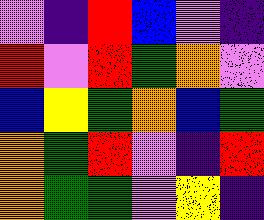[["violet", "indigo", "red", "blue", "violet", "indigo"], ["red", "violet", "red", "green", "orange", "violet"], ["blue", "yellow", "green", "orange", "blue", "green"], ["orange", "green", "red", "violet", "indigo", "red"], ["orange", "green", "green", "violet", "yellow", "indigo"]]